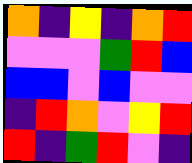[["orange", "indigo", "yellow", "indigo", "orange", "red"], ["violet", "violet", "violet", "green", "red", "blue"], ["blue", "blue", "violet", "blue", "violet", "violet"], ["indigo", "red", "orange", "violet", "yellow", "red"], ["red", "indigo", "green", "red", "violet", "indigo"]]